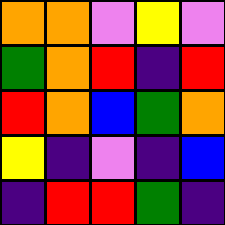[["orange", "orange", "violet", "yellow", "violet"], ["green", "orange", "red", "indigo", "red"], ["red", "orange", "blue", "green", "orange"], ["yellow", "indigo", "violet", "indigo", "blue"], ["indigo", "red", "red", "green", "indigo"]]